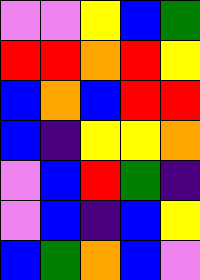[["violet", "violet", "yellow", "blue", "green"], ["red", "red", "orange", "red", "yellow"], ["blue", "orange", "blue", "red", "red"], ["blue", "indigo", "yellow", "yellow", "orange"], ["violet", "blue", "red", "green", "indigo"], ["violet", "blue", "indigo", "blue", "yellow"], ["blue", "green", "orange", "blue", "violet"]]